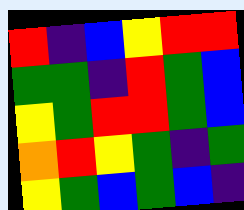[["red", "indigo", "blue", "yellow", "red", "red"], ["green", "green", "indigo", "red", "green", "blue"], ["yellow", "green", "red", "red", "green", "blue"], ["orange", "red", "yellow", "green", "indigo", "green"], ["yellow", "green", "blue", "green", "blue", "indigo"]]